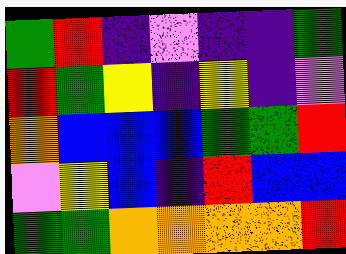[["green", "red", "indigo", "violet", "indigo", "indigo", "green"], ["red", "green", "yellow", "indigo", "yellow", "indigo", "violet"], ["orange", "blue", "blue", "blue", "green", "green", "red"], ["violet", "yellow", "blue", "indigo", "red", "blue", "blue"], ["green", "green", "orange", "orange", "orange", "orange", "red"]]